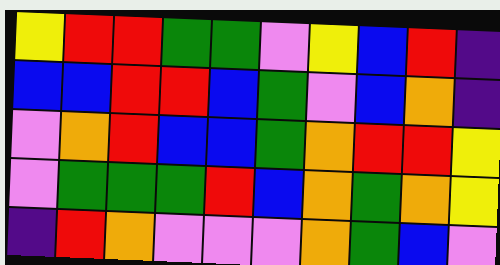[["yellow", "red", "red", "green", "green", "violet", "yellow", "blue", "red", "indigo"], ["blue", "blue", "red", "red", "blue", "green", "violet", "blue", "orange", "indigo"], ["violet", "orange", "red", "blue", "blue", "green", "orange", "red", "red", "yellow"], ["violet", "green", "green", "green", "red", "blue", "orange", "green", "orange", "yellow"], ["indigo", "red", "orange", "violet", "violet", "violet", "orange", "green", "blue", "violet"]]